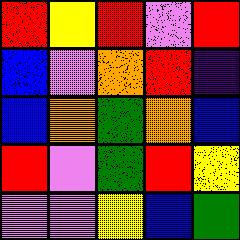[["red", "yellow", "red", "violet", "red"], ["blue", "violet", "orange", "red", "indigo"], ["blue", "orange", "green", "orange", "blue"], ["red", "violet", "green", "red", "yellow"], ["violet", "violet", "yellow", "blue", "green"]]